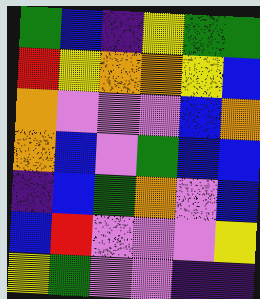[["green", "blue", "indigo", "yellow", "green", "green"], ["red", "yellow", "orange", "orange", "yellow", "blue"], ["orange", "violet", "violet", "violet", "blue", "orange"], ["orange", "blue", "violet", "green", "blue", "blue"], ["indigo", "blue", "green", "orange", "violet", "blue"], ["blue", "red", "violet", "violet", "violet", "yellow"], ["yellow", "green", "violet", "violet", "indigo", "indigo"]]